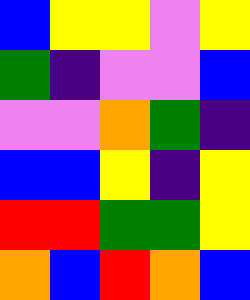[["blue", "yellow", "yellow", "violet", "yellow"], ["green", "indigo", "violet", "violet", "blue"], ["violet", "violet", "orange", "green", "indigo"], ["blue", "blue", "yellow", "indigo", "yellow"], ["red", "red", "green", "green", "yellow"], ["orange", "blue", "red", "orange", "blue"]]